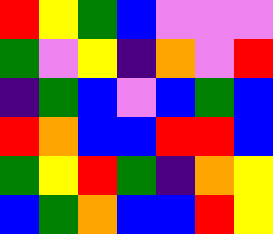[["red", "yellow", "green", "blue", "violet", "violet", "violet"], ["green", "violet", "yellow", "indigo", "orange", "violet", "red"], ["indigo", "green", "blue", "violet", "blue", "green", "blue"], ["red", "orange", "blue", "blue", "red", "red", "blue"], ["green", "yellow", "red", "green", "indigo", "orange", "yellow"], ["blue", "green", "orange", "blue", "blue", "red", "yellow"]]